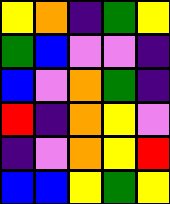[["yellow", "orange", "indigo", "green", "yellow"], ["green", "blue", "violet", "violet", "indigo"], ["blue", "violet", "orange", "green", "indigo"], ["red", "indigo", "orange", "yellow", "violet"], ["indigo", "violet", "orange", "yellow", "red"], ["blue", "blue", "yellow", "green", "yellow"]]